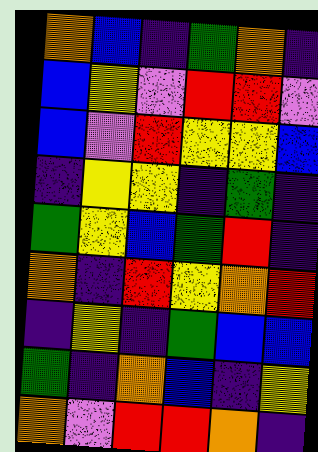[["orange", "blue", "indigo", "green", "orange", "indigo"], ["blue", "yellow", "violet", "red", "red", "violet"], ["blue", "violet", "red", "yellow", "yellow", "blue"], ["indigo", "yellow", "yellow", "indigo", "green", "indigo"], ["green", "yellow", "blue", "green", "red", "indigo"], ["orange", "indigo", "red", "yellow", "orange", "red"], ["indigo", "yellow", "indigo", "green", "blue", "blue"], ["green", "indigo", "orange", "blue", "indigo", "yellow"], ["orange", "violet", "red", "red", "orange", "indigo"]]